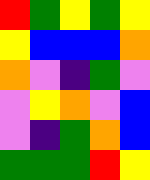[["red", "green", "yellow", "green", "yellow"], ["yellow", "blue", "blue", "blue", "orange"], ["orange", "violet", "indigo", "green", "violet"], ["violet", "yellow", "orange", "violet", "blue"], ["violet", "indigo", "green", "orange", "blue"], ["green", "green", "green", "red", "yellow"]]